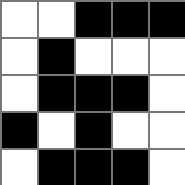[["white", "white", "black", "black", "black"], ["white", "black", "white", "white", "white"], ["white", "black", "black", "black", "white"], ["black", "white", "black", "white", "white"], ["white", "black", "black", "black", "white"]]